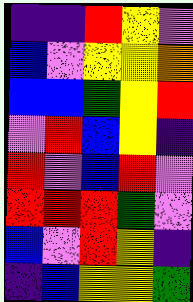[["indigo", "indigo", "red", "yellow", "violet"], ["blue", "violet", "yellow", "yellow", "orange"], ["blue", "blue", "green", "yellow", "red"], ["violet", "red", "blue", "yellow", "indigo"], ["red", "violet", "blue", "red", "violet"], ["red", "red", "red", "green", "violet"], ["blue", "violet", "red", "yellow", "indigo"], ["indigo", "blue", "yellow", "yellow", "green"]]